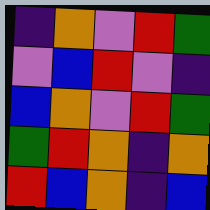[["indigo", "orange", "violet", "red", "green"], ["violet", "blue", "red", "violet", "indigo"], ["blue", "orange", "violet", "red", "green"], ["green", "red", "orange", "indigo", "orange"], ["red", "blue", "orange", "indigo", "blue"]]